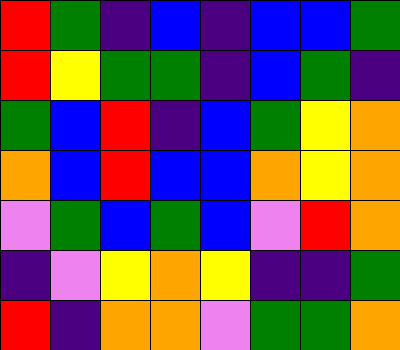[["red", "green", "indigo", "blue", "indigo", "blue", "blue", "green"], ["red", "yellow", "green", "green", "indigo", "blue", "green", "indigo"], ["green", "blue", "red", "indigo", "blue", "green", "yellow", "orange"], ["orange", "blue", "red", "blue", "blue", "orange", "yellow", "orange"], ["violet", "green", "blue", "green", "blue", "violet", "red", "orange"], ["indigo", "violet", "yellow", "orange", "yellow", "indigo", "indigo", "green"], ["red", "indigo", "orange", "orange", "violet", "green", "green", "orange"]]